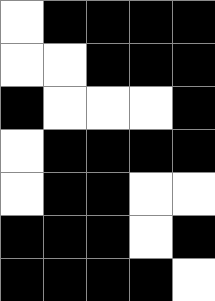[["white", "black", "black", "black", "black"], ["white", "white", "black", "black", "black"], ["black", "white", "white", "white", "black"], ["white", "black", "black", "black", "black"], ["white", "black", "black", "white", "white"], ["black", "black", "black", "white", "black"], ["black", "black", "black", "black", "white"]]